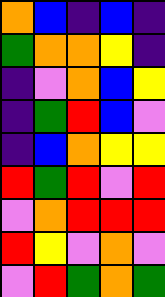[["orange", "blue", "indigo", "blue", "indigo"], ["green", "orange", "orange", "yellow", "indigo"], ["indigo", "violet", "orange", "blue", "yellow"], ["indigo", "green", "red", "blue", "violet"], ["indigo", "blue", "orange", "yellow", "yellow"], ["red", "green", "red", "violet", "red"], ["violet", "orange", "red", "red", "red"], ["red", "yellow", "violet", "orange", "violet"], ["violet", "red", "green", "orange", "green"]]